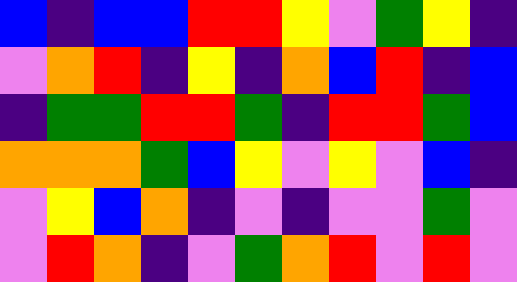[["blue", "indigo", "blue", "blue", "red", "red", "yellow", "violet", "green", "yellow", "indigo"], ["violet", "orange", "red", "indigo", "yellow", "indigo", "orange", "blue", "red", "indigo", "blue"], ["indigo", "green", "green", "red", "red", "green", "indigo", "red", "red", "green", "blue"], ["orange", "orange", "orange", "green", "blue", "yellow", "violet", "yellow", "violet", "blue", "indigo"], ["violet", "yellow", "blue", "orange", "indigo", "violet", "indigo", "violet", "violet", "green", "violet"], ["violet", "red", "orange", "indigo", "violet", "green", "orange", "red", "violet", "red", "violet"]]